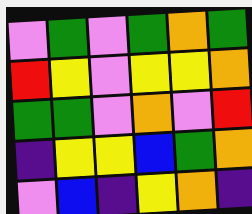[["violet", "green", "violet", "green", "orange", "green"], ["red", "yellow", "violet", "yellow", "yellow", "orange"], ["green", "green", "violet", "orange", "violet", "red"], ["indigo", "yellow", "yellow", "blue", "green", "orange"], ["violet", "blue", "indigo", "yellow", "orange", "indigo"]]